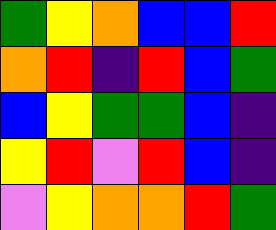[["green", "yellow", "orange", "blue", "blue", "red"], ["orange", "red", "indigo", "red", "blue", "green"], ["blue", "yellow", "green", "green", "blue", "indigo"], ["yellow", "red", "violet", "red", "blue", "indigo"], ["violet", "yellow", "orange", "orange", "red", "green"]]